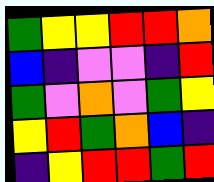[["green", "yellow", "yellow", "red", "red", "orange"], ["blue", "indigo", "violet", "violet", "indigo", "red"], ["green", "violet", "orange", "violet", "green", "yellow"], ["yellow", "red", "green", "orange", "blue", "indigo"], ["indigo", "yellow", "red", "red", "green", "red"]]